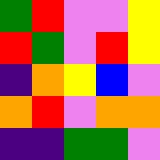[["green", "red", "violet", "violet", "yellow"], ["red", "green", "violet", "red", "yellow"], ["indigo", "orange", "yellow", "blue", "violet"], ["orange", "red", "violet", "orange", "orange"], ["indigo", "indigo", "green", "green", "violet"]]